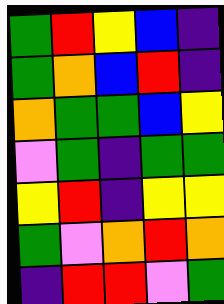[["green", "red", "yellow", "blue", "indigo"], ["green", "orange", "blue", "red", "indigo"], ["orange", "green", "green", "blue", "yellow"], ["violet", "green", "indigo", "green", "green"], ["yellow", "red", "indigo", "yellow", "yellow"], ["green", "violet", "orange", "red", "orange"], ["indigo", "red", "red", "violet", "green"]]